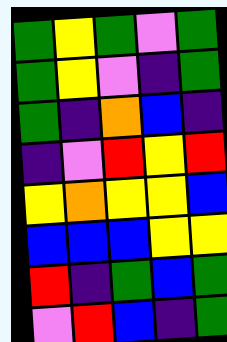[["green", "yellow", "green", "violet", "green"], ["green", "yellow", "violet", "indigo", "green"], ["green", "indigo", "orange", "blue", "indigo"], ["indigo", "violet", "red", "yellow", "red"], ["yellow", "orange", "yellow", "yellow", "blue"], ["blue", "blue", "blue", "yellow", "yellow"], ["red", "indigo", "green", "blue", "green"], ["violet", "red", "blue", "indigo", "green"]]